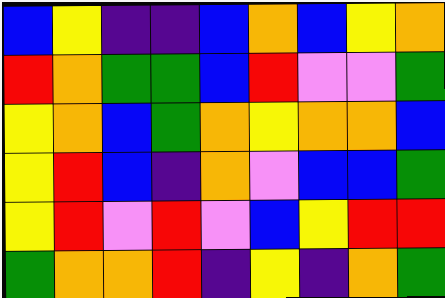[["blue", "yellow", "indigo", "indigo", "blue", "orange", "blue", "yellow", "orange"], ["red", "orange", "green", "green", "blue", "red", "violet", "violet", "green"], ["yellow", "orange", "blue", "green", "orange", "yellow", "orange", "orange", "blue"], ["yellow", "red", "blue", "indigo", "orange", "violet", "blue", "blue", "green"], ["yellow", "red", "violet", "red", "violet", "blue", "yellow", "red", "red"], ["green", "orange", "orange", "red", "indigo", "yellow", "indigo", "orange", "green"]]